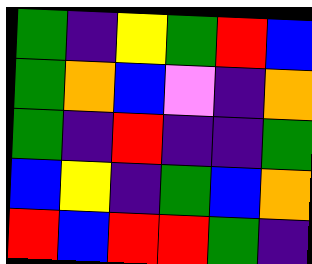[["green", "indigo", "yellow", "green", "red", "blue"], ["green", "orange", "blue", "violet", "indigo", "orange"], ["green", "indigo", "red", "indigo", "indigo", "green"], ["blue", "yellow", "indigo", "green", "blue", "orange"], ["red", "blue", "red", "red", "green", "indigo"]]